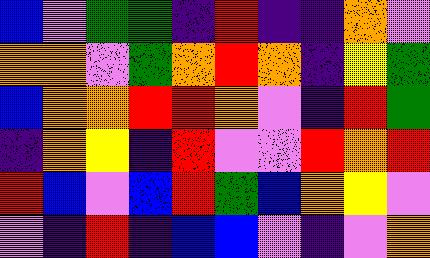[["blue", "violet", "green", "green", "indigo", "red", "indigo", "indigo", "orange", "violet"], ["orange", "orange", "violet", "green", "orange", "red", "orange", "indigo", "yellow", "green"], ["blue", "orange", "orange", "red", "red", "orange", "violet", "indigo", "red", "green"], ["indigo", "orange", "yellow", "indigo", "red", "violet", "violet", "red", "orange", "red"], ["red", "blue", "violet", "blue", "red", "green", "blue", "orange", "yellow", "violet"], ["violet", "indigo", "red", "indigo", "blue", "blue", "violet", "indigo", "violet", "orange"]]